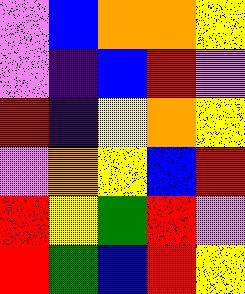[["violet", "blue", "orange", "orange", "yellow"], ["violet", "indigo", "blue", "red", "violet"], ["red", "indigo", "yellow", "orange", "yellow"], ["violet", "orange", "yellow", "blue", "red"], ["red", "yellow", "green", "red", "violet"], ["red", "green", "blue", "red", "yellow"]]